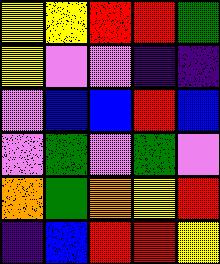[["yellow", "yellow", "red", "red", "green"], ["yellow", "violet", "violet", "indigo", "indigo"], ["violet", "blue", "blue", "red", "blue"], ["violet", "green", "violet", "green", "violet"], ["orange", "green", "orange", "yellow", "red"], ["indigo", "blue", "red", "red", "yellow"]]